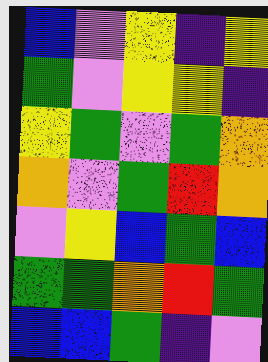[["blue", "violet", "yellow", "indigo", "yellow"], ["green", "violet", "yellow", "yellow", "indigo"], ["yellow", "green", "violet", "green", "orange"], ["orange", "violet", "green", "red", "orange"], ["violet", "yellow", "blue", "green", "blue"], ["green", "green", "orange", "red", "green"], ["blue", "blue", "green", "indigo", "violet"]]